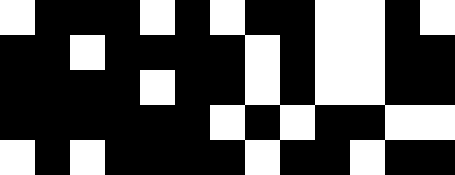[["white", "black", "black", "black", "white", "black", "white", "black", "black", "white", "white", "black", "white"], ["black", "black", "white", "black", "black", "black", "black", "white", "black", "white", "white", "black", "black"], ["black", "black", "black", "black", "white", "black", "black", "white", "black", "white", "white", "black", "black"], ["black", "black", "black", "black", "black", "black", "white", "black", "white", "black", "black", "white", "white"], ["white", "black", "white", "black", "black", "black", "black", "white", "black", "black", "white", "black", "black"]]